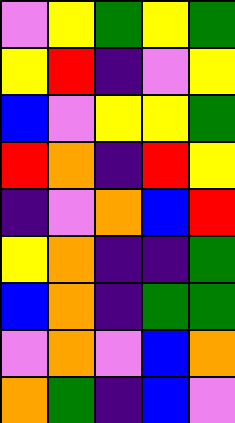[["violet", "yellow", "green", "yellow", "green"], ["yellow", "red", "indigo", "violet", "yellow"], ["blue", "violet", "yellow", "yellow", "green"], ["red", "orange", "indigo", "red", "yellow"], ["indigo", "violet", "orange", "blue", "red"], ["yellow", "orange", "indigo", "indigo", "green"], ["blue", "orange", "indigo", "green", "green"], ["violet", "orange", "violet", "blue", "orange"], ["orange", "green", "indigo", "blue", "violet"]]